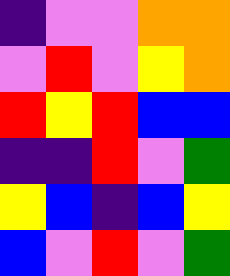[["indigo", "violet", "violet", "orange", "orange"], ["violet", "red", "violet", "yellow", "orange"], ["red", "yellow", "red", "blue", "blue"], ["indigo", "indigo", "red", "violet", "green"], ["yellow", "blue", "indigo", "blue", "yellow"], ["blue", "violet", "red", "violet", "green"]]